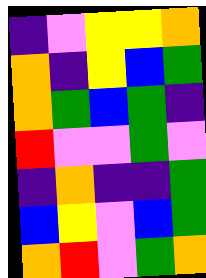[["indigo", "violet", "yellow", "yellow", "orange"], ["orange", "indigo", "yellow", "blue", "green"], ["orange", "green", "blue", "green", "indigo"], ["red", "violet", "violet", "green", "violet"], ["indigo", "orange", "indigo", "indigo", "green"], ["blue", "yellow", "violet", "blue", "green"], ["orange", "red", "violet", "green", "orange"]]